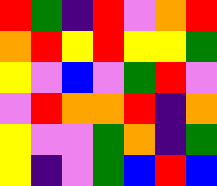[["red", "green", "indigo", "red", "violet", "orange", "red"], ["orange", "red", "yellow", "red", "yellow", "yellow", "green"], ["yellow", "violet", "blue", "violet", "green", "red", "violet"], ["violet", "red", "orange", "orange", "red", "indigo", "orange"], ["yellow", "violet", "violet", "green", "orange", "indigo", "green"], ["yellow", "indigo", "violet", "green", "blue", "red", "blue"]]